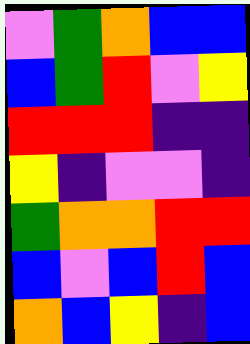[["violet", "green", "orange", "blue", "blue"], ["blue", "green", "red", "violet", "yellow"], ["red", "red", "red", "indigo", "indigo"], ["yellow", "indigo", "violet", "violet", "indigo"], ["green", "orange", "orange", "red", "red"], ["blue", "violet", "blue", "red", "blue"], ["orange", "blue", "yellow", "indigo", "blue"]]